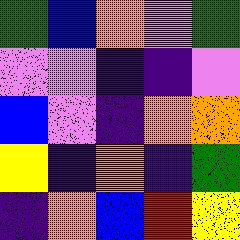[["green", "blue", "orange", "violet", "green"], ["violet", "violet", "indigo", "indigo", "violet"], ["blue", "violet", "indigo", "orange", "orange"], ["yellow", "indigo", "orange", "indigo", "green"], ["indigo", "orange", "blue", "red", "yellow"]]